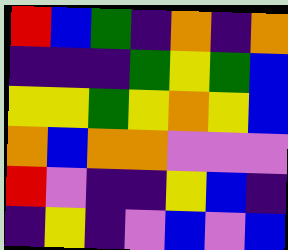[["red", "blue", "green", "indigo", "orange", "indigo", "orange"], ["indigo", "indigo", "indigo", "green", "yellow", "green", "blue"], ["yellow", "yellow", "green", "yellow", "orange", "yellow", "blue"], ["orange", "blue", "orange", "orange", "violet", "violet", "violet"], ["red", "violet", "indigo", "indigo", "yellow", "blue", "indigo"], ["indigo", "yellow", "indigo", "violet", "blue", "violet", "blue"]]